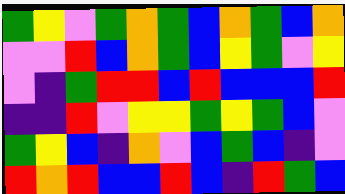[["green", "yellow", "violet", "green", "orange", "green", "blue", "orange", "green", "blue", "orange"], ["violet", "violet", "red", "blue", "orange", "green", "blue", "yellow", "green", "violet", "yellow"], ["violet", "indigo", "green", "red", "red", "blue", "red", "blue", "blue", "blue", "red"], ["indigo", "indigo", "red", "violet", "yellow", "yellow", "green", "yellow", "green", "blue", "violet"], ["green", "yellow", "blue", "indigo", "orange", "violet", "blue", "green", "blue", "indigo", "violet"], ["red", "orange", "red", "blue", "blue", "red", "blue", "indigo", "red", "green", "blue"]]